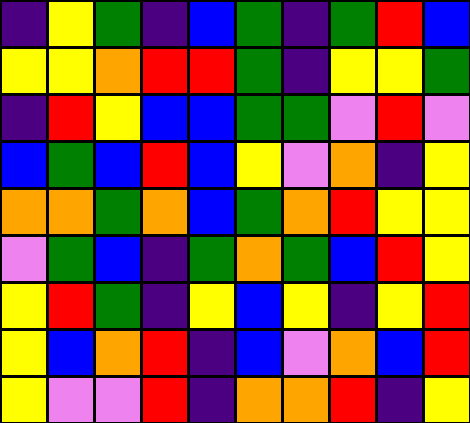[["indigo", "yellow", "green", "indigo", "blue", "green", "indigo", "green", "red", "blue"], ["yellow", "yellow", "orange", "red", "red", "green", "indigo", "yellow", "yellow", "green"], ["indigo", "red", "yellow", "blue", "blue", "green", "green", "violet", "red", "violet"], ["blue", "green", "blue", "red", "blue", "yellow", "violet", "orange", "indigo", "yellow"], ["orange", "orange", "green", "orange", "blue", "green", "orange", "red", "yellow", "yellow"], ["violet", "green", "blue", "indigo", "green", "orange", "green", "blue", "red", "yellow"], ["yellow", "red", "green", "indigo", "yellow", "blue", "yellow", "indigo", "yellow", "red"], ["yellow", "blue", "orange", "red", "indigo", "blue", "violet", "orange", "blue", "red"], ["yellow", "violet", "violet", "red", "indigo", "orange", "orange", "red", "indigo", "yellow"]]